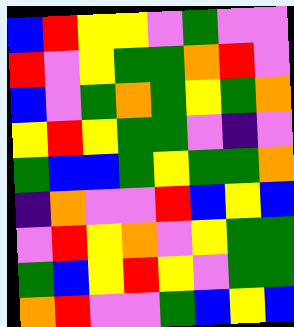[["blue", "red", "yellow", "yellow", "violet", "green", "violet", "violet"], ["red", "violet", "yellow", "green", "green", "orange", "red", "violet"], ["blue", "violet", "green", "orange", "green", "yellow", "green", "orange"], ["yellow", "red", "yellow", "green", "green", "violet", "indigo", "violet"], ["green", "blue", "blue", "green", "yellow", "green", "green", "orange"], ["indigo", "orange", "violet", "violet", "red", "blue", "yellow", "blue"], ["violet", "red", "yellow", "orange", "violet", "yellow", "green", "green"], ["green", "blue", "yellow", "red", "yellow", "violet", "green", "green"], ["orange", "red", "violet", "violet", "green", "blue", "yellow", "blue"]]